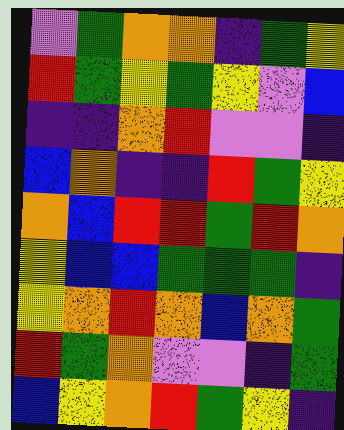[["violet", "green", "orange", "orange", "indigo", "green", "yellow"], ["red", "green", "yellow", "green", "yellow", "violet", "blue"], ["indigo", "indigo", "orange", "red", "violet", "violet", "indigo"], ["blue", "orange", "indigo", "indigo", "red", "green", "yellow"], ["orange", "blue", "red", "red", "green", "red", "orange"], ["yellow", "blue", "blue", "green", "green", "green", "indigo"], ["yellow", "orange", "red", "orange", "blue", "orange", "green"], ["red", "green", "orange", "violet", "violet", "indigo", "green"], ["blue", "yellow", "orange", "red", "green", "yellow", "indigo"]]